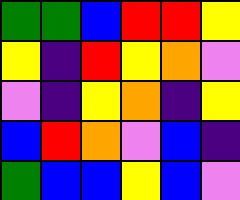[["green", "green", "blue", "red", "red", "yellow"], ["yellow", "indigo", "red", "yellow", "orange", "violet"], ["violet", "indigo", "yellow", "orange", "indigo", "yellow"], ["blue", "red", "orange", "violet", "blue", "indigo"], ["green", "blue", "blue", "yellow", "blue", "violet"]]